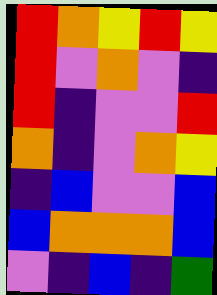[["red", "orange", "yellow", "red", "yellow"], ["red", "violet", "orange", "violet", "indigo"], ["red", "indigo", "violet", "violet", "red"], ["orange", "indigo", "violet", "orange", "yellow"], ["indigo", "blue", "violet", "violet", "blue"], ["blue", "orange", "orange", "orange", "blue"], ["violet", "indigo", "blue", "indigo", "green"]]